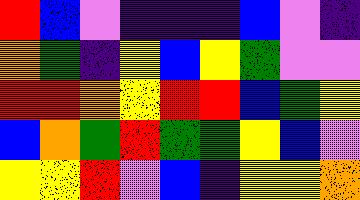[["red", "blue", "violet", "indigo", "indigo", "indigo", "blue", "violet", "indigo"], ["orange", "green", "indigo", "yellow", "blue", "yellow", "green", "violet", "violet"], ["red", "red", "orange", "yellow", "red", "red", "blue", "green", "yellow"], ["blue", "orange", "green", "red", "green", "green", "yellow", "blue", "violet"], ["yellow", "yellow", "red", "violet", "blue", "indigo", "yellow", "yellow", "orange"]]